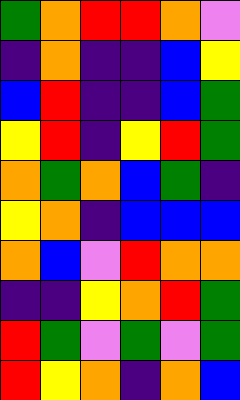[["green", "orange", "red", "red", "orange", "violet"], ["indigo", "orange", "indigo", "indigo", "blue", "yellow"], ["blue", "red", "indigo", "indigo", "blue", "green"], ["yellow", "red", "indigo", "yellow", "red", "green"], ["orange", "green", "orange", "blue", "green", "indigo"], ["yellow", "orange", "indigo", "blue", "blue", "blue"], ["orange", "blue", "violet", "red", "orange", "orange"], ["indigo", "indigo", "yellow", "orange", "red", "green"], ["red", "green", "violet", "green", "violet", "green"], ["red", "yellow", "orange", "indigo", "orange", "blue"]]